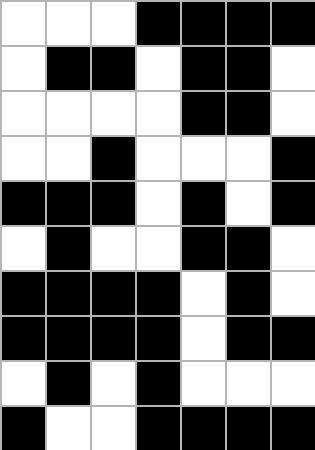[["white", "white", "white", "black", "black", "black", "black"], ["white", "black", "black", "white", "black", "black", "white"], ["white", "white", "white", "white", "black", "black", "white"], ["white", "white", "black", "white", "white", "white", "black"], ["black", "black", "black", "white", "black", "white", "black"], ["white", "black", "white", "white", "black", "black", "white"], ["black", "black", "black", "black", "white", "black", "white"], ["black", "black", "black", "black", "white", "black", "black"], ["white", "black", "white", "black", "white", "white", "white"], ["black", "white", "white", "black", "black", "black", "black"]]